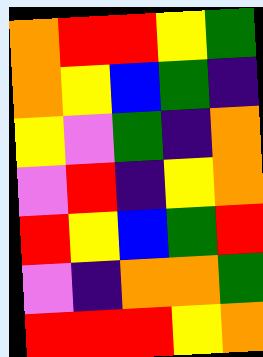[["orange", "red", "red", "yellow", "green"], ["orange", "yellow", "blue", "green", "indigo"], ["yellow", "violet", "green", "indigo", "orange"], ["violet", "red", "indigo", "yellow", "orange"], ["red", "yellow", "blue", "green", "red"], ["violet", "indigo", "orange", "orange", "green"], ["red", "red", "red", "yellow", "orange"]]